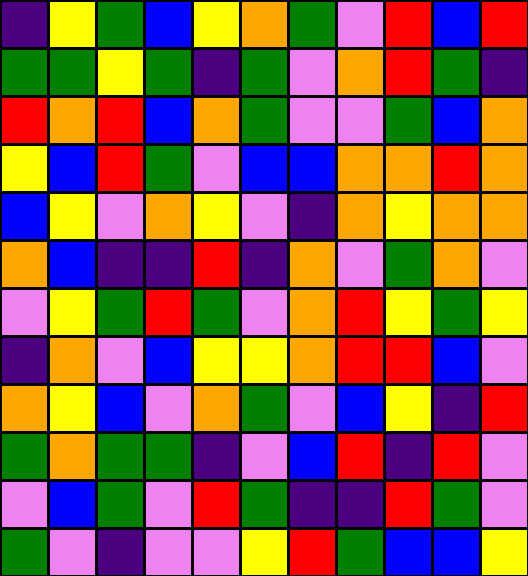[["indigo", "yellow", "green", "blue", "yellow", "orange", "green", "violet", "red", "blue", "red"], ["green", "green", "yellow", "green", "indigo", "green", "violet", "orange", "red", "green", "indigo"], ["red", "orange", "red", "blue", "orange", "green", "violet", "violet", "green", "blue", "orange"], ["yellow", "blue", "red", "green", "violet", "blue", "blue", "orange", "orange", "red", "orange"], ["blue", "yellow", "violet", "orange", "yellow", "violet", "indigo", "orange", "yellow", "orange", "orange"], ["orange", "blue", "indigo", "indigo", "red", "indigo", "orange", "violet", "green", "orange", "violet"], ["violet", "yellow", "green", "red", "green", "violet", "orange", "red", "yellow", "green", "yellow"], ["indigo", "orange", "violet", "blue", "yellow", "yellow", "orange", "red", "red", "blue", "violet"], ["orange", "yellow", "blue", "violet", "orange", "green", "violet", "blue", "yellow", "indigo", "red"], ["green", "orange", "green", "green", "indigo", "violet", "blue", "red", "indigo", "red", "violet"], ["violet", "blue", "green", "violet", "red", "green", "indigo", "indigo", "red", "green", "violet"], ["green", "violet", "indigo", "violet", "violet", "yellow", "red", "green", "blue", "blue", "yellow"]]